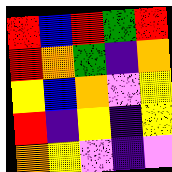[["red", "blue", "red", "green", "red"], ["red", "orange", "green", "indigo", "orange"], ["yellow", "blue", "orange", "violet", "yellow"], ["red", "indigo", "yellow", "indigo", "yellow"], ["orange", "yellow", "violet", "indigo", "violet"]]